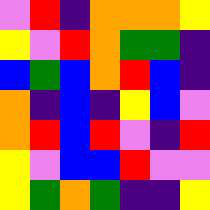[["violet", "red", "indigo", "orange", "orange", "orange", "yellow"], ["yellow", "violet", "red", "orange", "green", "green", "indigo"], ["blue", "green", "blue", "orange", "red", "blue", "indigo"], ["orange", "indigo", "blue", "indigo", "yellow", "blue", "violet"], ["orange", "red", "blue", "red", "violet", "indigo", "red"], ["yellow", "violet", "blue", "blue", "red", "violet", "violet"], ["yellow", "green", "orange", "green", "indigo", "indigo", "yellow"]]